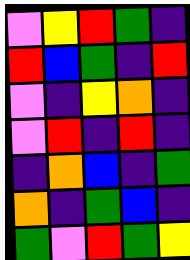[["violet", "yellow", "red", "green", "indigo"], ["red", "blue", "green", "indigo", "red"], ["violet", "indigo", "yellow", "orange", "indigo"], ["violet", "red", "indigo", "red", "indigo"], ["indigo", "orange", "blue", "indigo", "green"], ["orange", "indigo", "green", "blue", "indigo"], ["green", "violet", "red", "green", "yellow"]]